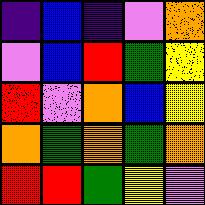[["indigo", "blue", "indigo", "violet", "orange"], ["violet", "blue", "red", "green", "yellow"], ["red", "violet", "orange", "blue", "yellow"], ["orange", "green", "orange", "green", "orange"], ["red", "red", "green", "yellow", "violet"]]